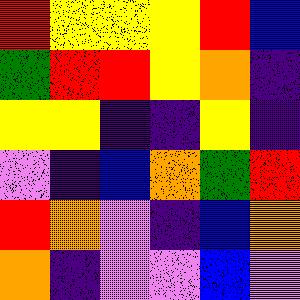[["red", "yellow", "yellow", "yellow", "red", "blue"], ["green", "red", "red", "yellow", "orange", "indigo"], ["yellow", "yellow", "indigo", "indigo", "yellow", "indigo"], ["violet", "indigo", "blue", "orange", "green", "red"], ["red", "orange", "violet", "indigo", "blue", "orange"], ["orange", "indigo", "violet", "violet", "blue", "violet"]]